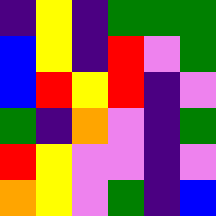[["indigo", "yellow", "indigo", "green", "green", "green"], ["blue", "yellow", "indigo", "red", "violet", "green"], ["blue", "red", "yellow", "red", "indigo", "violet"], ["green", "indigo", "orange", "violet", "indigo", "green"], ["red", "yellow", "violet", "violet", "indigo", "violet"], ["orange", "yellow", "violet", "green", "indigo", "blue"]]